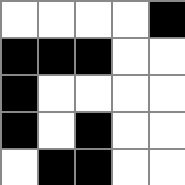[["white", "white", "white", "white", "black"], ["black", "black", "black", "white", "white"], ["black", "white", "white", "white", "white"], ["black", "white", "black", "white", "white"], ["white", "black", "black", "white", "white"]]